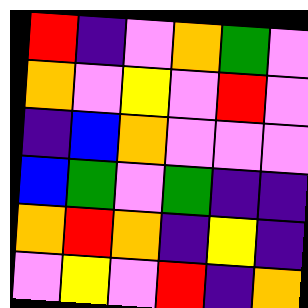[["red", "indigo", "violet", "orange", "green", "violet"], ["orange", "violet", "yellow", "violet", "red", "violet"], ["indigo", "blue", "orange", "violet", "violet", "violet"], ["blue", "green", "violet", "green", "indigo", "indigo"], ["orange", "red", "orange", "indigo", "yellow", "indigo"], ["violet", "yellow", "violet", "red", "indigo", "orange"]]